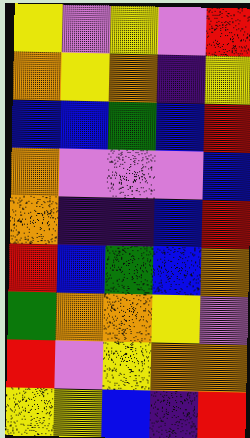[["yellow", "violet", "yellow", "violet", "red"], ["orange", "yellow", "orange", "indigo", "yellow"], ["blue", "blue", "green", "blue", "red"], ["orange", "violet", "violet", "violet", "blue"], ["orange", "indigo", "indigo", "blue", "red"], ["red", "blue", "green", "blue", "orange"], ["green", "orange", "orange", "yellow", "violet"], ["red", "violet", "yellow", "orange", "orange"], ["yellow", "yellow", "blue", "indigo", "red"]]